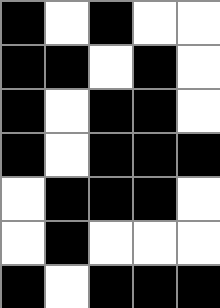[["black", "white", "black", "white", "white"], ["black", "black", "white", "black", "white"], ["black", "white", "black", "black", "white"], ["black", "white", "black", "black", "black"], ["white", "black", "black", "black", "white"], ["white", "black", "white", "white", "white"], ["black", "white", "black", "black", "black"]]